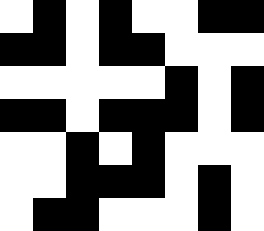[["white", "black", "white", "black", "white", "white", "black", "black"], ["black", "black", "white", "black", "black", "white", "white", "white"], ["white", "white", "white", "white", "white", "black", "white", "black"], ["black", "black", "white", "black", "black", "black", "white", "black"], ["white", "white", "black", "white", "black", "white", "white", "white"], ["white", "white", "black", "black", "black", "white", "black", "white"], ["white", "black", "black", "white", "white", "white", "black", "white"]]